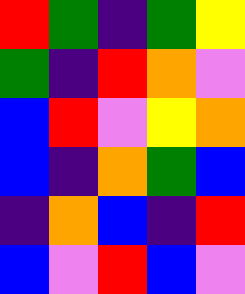[["red", "green", "indigo", "green", "yellow"], ["green", "indigo", "red", "orange", "violet"], ["blue", "red", "violet", "yellow", "orange"], ["blue", "indigo", "orange", "green", "blue"], ["indigo", "orange", "blue", "indigo", "red"], ["blue", "violet", "red", "blue", "violet"]]